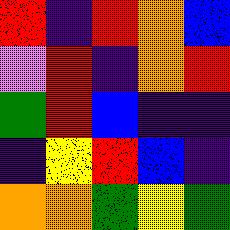[["red", "indigo", "red", "orange", "blue"], ["violet", "red", "indigo", "orange", "red"], ["green", "red", "blue", "indigo", "indigo"], ["indigo", "yellow", "red", "blue", "indigo"], ["orange", "orange", "green", "yellow", "green"]]